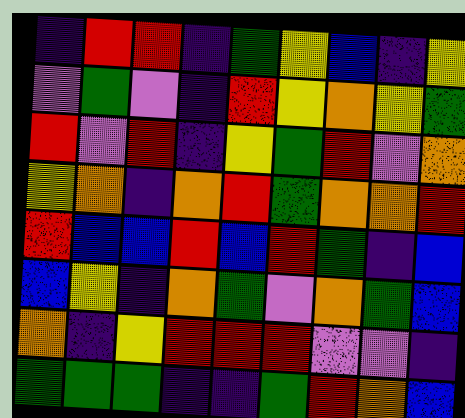[["indigo", "red", "red", "indigo", "green", "yellow", "blue", "indigo", "yellow"], ["violet", "green", "violet", "indigo", "red", "yellow", "orange", "yellow", "green"], ["red", "violet", "red", "indigo", "yellow", "green", "red", "violet", "orange"], ["yellow", "orange", "indigo", "orange", "red", "green", "orange", "orange", "red"], ["red", "blue", "blue", "red", "blue", "red", "green", "indigo", "blue"], ["blue", "yellow", "indigo", "orange", "green", "violet", "orange", "green", "blue"], ["orange", "indigo", "yellow", "red", "red", "red", "violet", "violet", "indigo"], ["green", "green", "green", "indigo", "indigo", "green", "red", "orange", "blue"]]